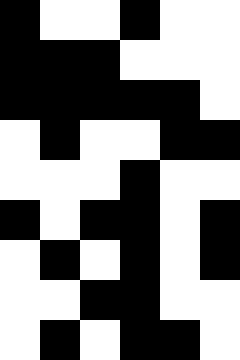[["black", "white", "white", "black", "white", "white"], ["black", "black", "black", "white", "white", "white"], ["black", "black", "black", "black", "black", "white"], ["white", "black", "white", "white", "black", "black"], ["white", "white", "white", "black", "white", "white"], ["black", "white", "black", "black", "white", "black"], ["white", "black", "white", "black", "white", "black"], ["white", "white", "black", "black", "white", "white"], ["white", "black", "white", "black", "black", "white"]]